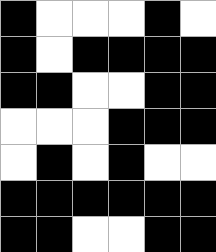[["black", "white", "white", "white", "black", "white"], ["black", "white", "black", "black", "black", "black"], ["black", "black", "white", "white", "black", "black"], ["white", "white", "white", "black", "black", "black"], ["white", "black", "white", "black", "white", "white"], ["black", "black", "black", "black", "black", "black"], ["black", "black", "white", "white", "black", "black"]]